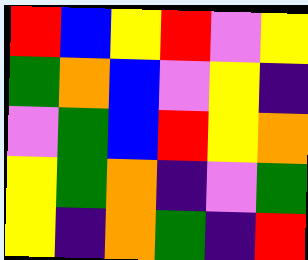[["red", "blue", "yellow", "red", "violet", "yellow"], ["green", "orange", "blue", "violet", "yellow", "indigo"], ["violet", "green", "blue", "red", "yellow", "orange"], ["yellow", "green", "orange", "indigo", "violet", "green"], ["yellow", "indigo", "orange", "green", "indigo", "red"]]